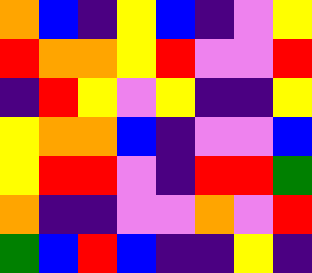[["orange", "blue", "indigo", "yellow", "blue", "indigo", "violet", "yellow"], ["red", "orange", "orange", "yellow", "red", "violet", "violet", "red"], ["indigo", "red", "yellow", "violet", "yellow", "indigo", "indigo", "yellow"], ["yellow", "orange", "orange", "blue", "indigo", "violet", "violet", "blue"], ["yellow", "red", "red", "violet", "indigo", "red", "red", "green"], ["orange", "indigo", "indigo", "violet", "violet", "orange", "violet", "red"], ["green", "blue", "red", "blue", "indigo", "indigo", "yellow", "indigo"]]